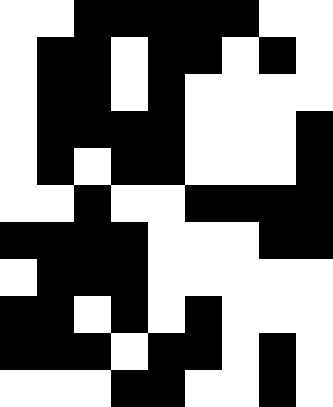[["white", "white", "black", "black", "black", "black", "black", "white", "white"], ["white", "black", "black", "white", "black", "black", "white", "black", "white"], ["white", "black", "black", "white", "black", "white", "white", "white", "white"], ["white", "black", "black", "black", "black", "white", "white", "white", "black"], ["white", "black", "white", "black", "black", "white", "white", "white", "black"], ["white", "white", "black", "white", "white", "black", "black", "black", "black"], ["black", "black", "black", "black", "white", "white", "white", "black", "black"], ["white", "black", "black", "black", "white", "white", "white", "white", "white"], ["black", "black", "white", "black", "white", "black", "white", "white", "white"], ["black", "black", "black", "white", "black", "black", "white", "black", "white"], ["white", "white", "white", "black", "black", "white", "white", "black", "white"]]